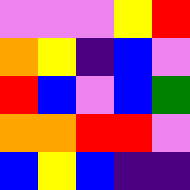[["violet", "violet", "violet", "yellow", "red"], ["orange", "yellow", "indigo", "blue", "violet"], ["red", "blue", "violet", "blue", "green"], ["orange", "orange", "red", "red", "violet"], ["blue", "yellow", "blue", "indigo", "indigo"]]